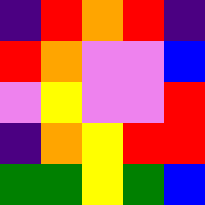[["indigo", "red", "orange", "red", "indigo"], ["red", "orange", "violet", "violet", "blue"], ["violet", "yellow", "violet", "violet", "red"], ["indigo", "orange", "yellow", "red", "red"], ["green", "green", "yellow", "green", "blue"]]